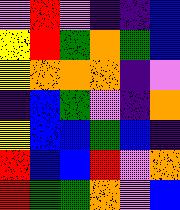[["violet", "red", "violet", "indigo", "indigo", "blue"], ["yellow", "red", "green", "orange", "green", "blue"], ["yellow", "orange", "orange", "orange", "indigo", "violet"], ["indigo", "blue", "green", "violet", "indigo", "orange"], ["yellow", "blue", "blue", "green", "blue", "indigo"], ["red", "blue", "blue", "red", "violet", "orange"], ["red", "green", "green", "orange", "violet", "blue"]]